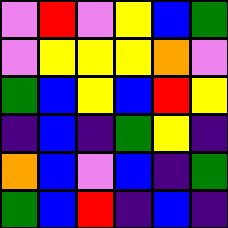[["violet", "red", "violet", "yellow", "blue", "green"], ["violet", "yellow", "yellow", "yellow", "orange", "violet"], ["green", "blue", "yellow", "blue", "red", "yellow"], ["indigo", "blue", "indigo", "green", "yellow", "indigo"], ["orange", "blue", "violet", "blue", "indigo", "green"], ["green", "blue", "red", "indigo", "blue", "indigo"]]